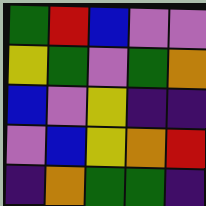[["green", "red", "blue", "violet", "violet"], ["yellow", "green", "violet", "green", "orange"], ["blue", "violet", "yellow", "indigo", "indigo"], ["violet", "blue", "yellow", "orange", "red"], ["indigo", "orange", "green", "green", "indigo"]]